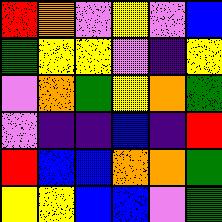[["red", "orange", "violet", "yellow", "violet", "blue"], ["green", "yellow", "yellow", "violet", "indigo", "yellow"], ["violet", "orange", "green", "yellow", "orange", "green"], ["violet", "indigo", "indigo", "blue", "indigo", "red"], ["red", "blue", "blue", "orange", "orange", "green"], ["yellow", "yellow", "blue", "blue", "violet", "green"]]